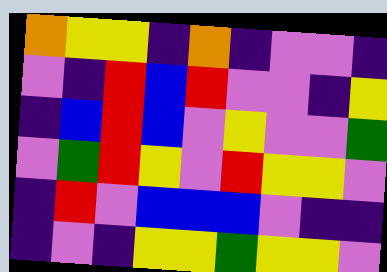[["orange", "yellow", "yellow", "indigo", "orange", "indigo", "violet", "violet", "indigo"], ["violet", "indigo", "red", "blue", "red", "violet", "violet", "indigo", "yellow"], ["indigo", "blue", "red", "blue", "violet", "yellow", "violet", "violet", "green"], ["violet", "green", "red", "yellow", "violet", "red", "yellow", "yellow", "violet"], ["indigo", "red", "violet", "blue", "blue", "blue", "violet", "indigo", "indigo"], ["indigo", "violet", "indigo", "yellow", "yellow", "green", "yellow", "yellow", "violet"]]